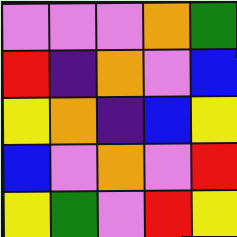[["violet", "violet", "violet", "orange", "green"], ["red", "indigo", "orange", "violet", "blue"], ["yellow", "orange", "indigo", "blue", "yellow"], ["blue", "violet", "orange", "violet", "red"], ["yellow", "green", "violet", "red", "yellow"]]